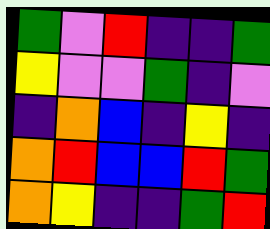[["green", "violet", "red", "indigo", "indigo", "green"], ["yellow", "violet", "violet", "green", "indigo", "violet"], ["indigo", "orange", "blue", "indigo", "yellow", "indigo"], ["orange", "red", "blue", "blue", "red", "green"], ["orange", "yellow", "indigo", "indigo", "green", "red"]]